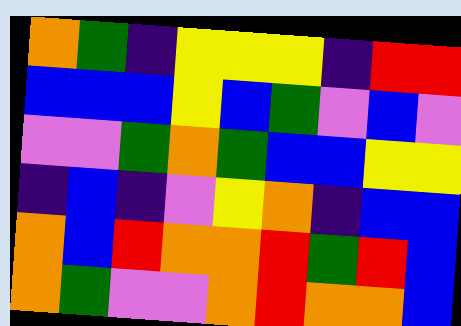[["orange", "green", "indigo", "yellow", "yellow", "yellow", "indigo", "red", "red"], ["blue", "blue", "blue", "yellow", "blue", "green", "violet", "blue", "violet"], ["violet", "violet", "green", "orange", "green", "blue", "blue", "yellow", "yellow"], ["indigo", "blue", "indigo", "violet", "yellow", "orange", "indigo", "blue", "blue"], ["orange", "blue", "red", "orange", "orange", "red", "green", "red", "blue"], ["orange", "green", "violet", "violet", "orange", "red", "orange", "orange", "blue"]]